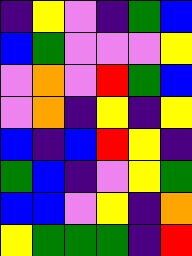[["indigo", "yellow", "violet", "indigo", "green", "blue"], ["blue", "green", "violet", "violet", "violet", "yellow"], ["violet", "orange", "violet", "red", "green", "blue"], ["violet", "orange", "indigo", "yellow", "indigo", "yellow"], ["blue", "indigo", "blue", "red", "yellow", "indigo"], ["green", "blue", "indigo", "violet", "yellow", "green"], ["blue", "blue", "violet", "yellow", "indigo", "orange"], ["yellow", "green", "green", "green", "indigo", "red"]]